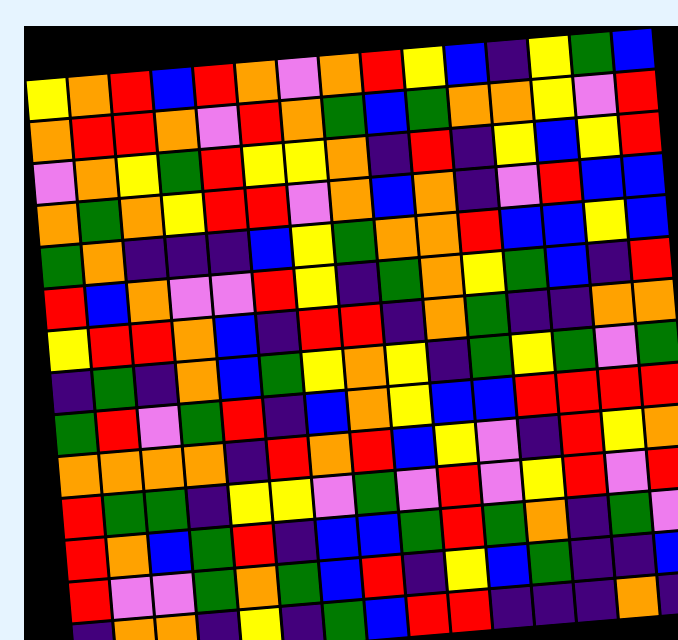[["yellow", "orange", "red", "blue", "red", "orange", "violet", "orange", "red", "yellow", "blue", "indigo", "yellow", "green", "blue"], ["orange", "red", "red", "orange", "violet", "red", "orange", "green", "blue", "green", "orange", "orange", "yellow", "violet", "red"], ["violet", "orange", "yellow", "green", "red", "yellow", "yellow", "orange", "indigo", "red", "indigo", "yellow", "blue", "yellow", "red"], ["orange", "green", "orange", "yellow", "red", "red", "violet", "orange", "blue", "orange", "indigo", "violet", "red", "blue", "blue"], ["green", "orange", "indigo", "indigo", "indigo", "blue", "yellow", "green", "orange", "orange", "red", "blue", "blue", "yellow", "blue"], ["red", "blue", "orange", "violet", "violet", "red", "yellow", "indigo", "green", "orange", "yellow", "green", "blue", "indigo", "red"], ["yellow", "red", "red", "orange", "blue", "indigo", "red", "red", "indigo", "orange", "green", "indigo", "indigo", "orange", "orange"], ["indigo", "green", "indigo", "orange", "blue", "green", "yellow", "orange", "yellow", "indigo", "green", "yellow", "green", "violet", "green"], ["green", "red", "violet", "green", "red", "indigo", "blue", "orange", "yellow", "blue", "blue", "red", "red", "red", "red"], ["orange", "orange", "orange", "orange", "indigo", "red", "orange", "red", "blue", "yellow", "violet", "indigo", "red", "yellow", "orange"], ["red", "green", "green", "indigo", "yellow", "yellow", "violet", "green", "violet", "red", "violet", "yellow", "red", "violet", "red"], ["red", "orange", "blue", "green", "red", "indigo", "blue", "blue", "green", "red", "green", "orange", "indigo", "green", "violet"], ["red", "violet", "violet", "green", "orange", "green", "blue", "red", "indigo", "yellow", "blue", "green", "indigo", "indigo", "blue"], ["indigo", "orange", "orange", "indigo", "yellow", "indigo", "green", "blue", "red", "red", "indigo", "indigo", "indigo", "orange", "indigo"]]